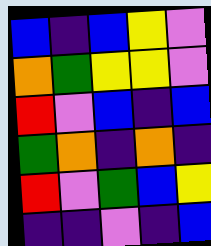[["blue", "indigo", "blue", "yellow", "violet"], ["orange", "green", "yellow", "yellow", "violet"], ["red", "violet", "blue", "indigo", "blue"], ["green", "orange", "indigo", "orange", "indigo"], ["red", "violet", "green", "blue", "yellow"], ["indigo", "indigo", "violet", "indigo", "blue"]]